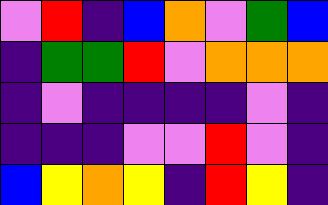[["violet", "red", "indigo", "blue", "orange", "violet", "green", "blue"], ["indigo", "green", "green", "red", "violet", "orange", "orange", "orange"], ["indigo", "violet", "indigo", "indigo", "indigo", "indigo", "violet", "indigo"], ["indigo", "indigo", "indigo", "violet", "violet", "red", "violet", "indigo"], ["blue", "yellow", "orange", "yellow", "indigo", "red", "yellow", "indigo"]]